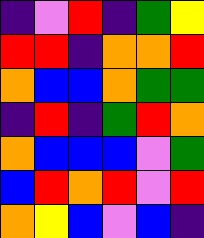[["indigo", "violet", "red", "indigo", "green", "yellow"], ["red", "red", "indigo", "orange", "orange", "red"], ["orange", "blue", "blue", "orange", "green", "green"], ["indigo", "red", "indigo", "green", "red", "orange"], ["orange", "blue", "blue", "blue", "violet", "green"], ["blue", "red", "orange", "red", "violet", "red"], ["orange", "yellow", "blue", "violet", "blue", "indigo"]]